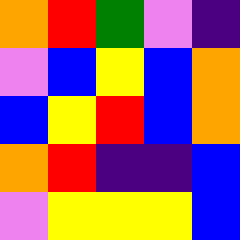[["orange", "red", "green", "violet", "indigo"], ["violet", "blue", "yellow", "blue", "orange"], ["blue", "yellow", "red", "blue", "orange"], ["orange", "red", "indigo", "indigo", "blue"], ["violet", "yellow", "yellow", "yellow", "blue"]]